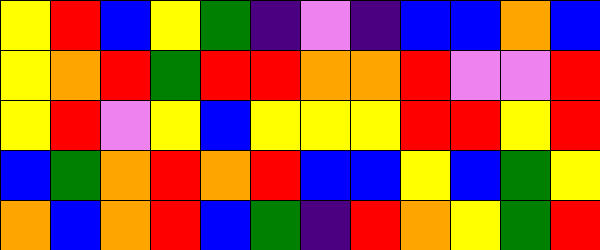[["yellow", "red", "blue", "yellow", "green", "indigo", "violet", "indigo", "blue", "blue", "orange", "blue"], ["yellow", "orange", "red", "green", "red", "red", "orange", "orange", "red", "violet", "violet", "red"], ["yellow", "red", "violet", "yellow", "blue", "yellow", "yellow", "yellow", "red", "red", "yellow", "red"], ["blue", "green", "orange", "red", "orange", "red", "blue", "blue", "yellow", "blue", "green", "yellow"], ["orange", "blue", "orange", "red", "blue", "green", "indigo", "red", "orange", "yellow", "green", "red"]]